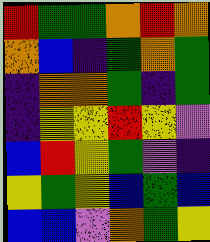[["red", "green", "green", "orange", "red", "orange"], ["orange", "blue", "indigo", "green", "orange", "green"], ["indigo", "orange", "orange", "green", "indigo", "green"], ["indigo", "yellow", "yellow", "red", "yellow", "violet"], ["blue", "red", "yellow", "green", "violet", "indigo"], ["yellow", "green", "yellow", "blue", "green", "blue"], ["blue", "blue", "violet", "orange", "green", "yellow"]]